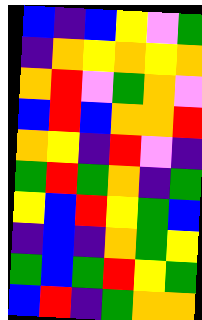[["blue", "indigo", "blue", "yellow", "violet", "green"], ["indigo", "orange", "yellow", "orange", "yellow", "orange"], ["orange", "red", "violet", "green", "orange", "violet"], ["blue", "red", "blue", "orange", "orange", "red"], ["orange", "yellow", "indigo", "red", "violet", "indigo"], ["green", "red", "green", "orange", "indigo", "green"], ["yellow", "blue", "red", "yellow", "green", "blue"], ["indigo", "blue", "indigo", "orange", "green", "yellow"], ["green", "blue", "green", "red", "yellow", "green"], ["blue", "red", "indigo", "green", "orange", "orange"]]